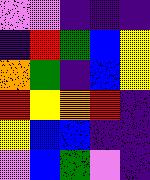[["violet", "violet", "indigo", "indigo", "indigo"], ["indigo", "red", "green", "blue", "yellow"], ["orange", "green", "indigo", "blue", "yellow"], ["red", "yellow", "orange", "red", "indigo"], ["yellow", "blue", "blue", "indigo", "indigo"], ["violet", "blue", "green", "violet", "indigo"]]